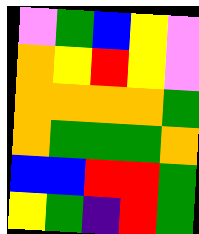[["violet", "green", "blue", "yellow", "violet"], ["orange", "yellow", "red", "yellow", "violet"], ["orange", "orange", "orange", "orange", "green"], ["orange", "green", "green", "green", "orange"], ["blue", "blue", "red", "red", "green"], ["yellow", "green", "indigo", "red", "green"]]